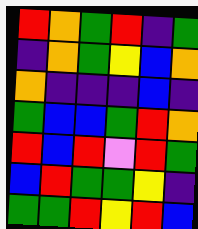[["red", "orange", "green", "red", "indigo", "green"], ["indigo", "orange", "green", "yellow", "blue", "orange"], ["orange", "indigo", "indigo", "indigo", "blue", "indigo"], ["green", "blue", "blue", "green", "red", "orange"], ["red", "blue", "red", "violet", "red", "green"], ["blue", "red", "green", "green", "yellow", "indigo"], ["green", "green", "red", "yellow", "red", "blue"]]